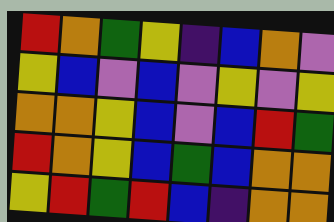[["red", "orange", "green", "yellow", "indigo", "blue", "orange", "violet"], ["yellow", "blue", "violet", "blue", "violet", "yellow", "violet", "yellow"], ["orange", "orange", "yellow", "blue", "violet", "blue", "red", "green"], ["red", "orange", "yellow", "blue", "green", "blue", "orange", "orange"], ["yellow", "red", "green", "red", "blue", "indigo", "orange", "orange"]]